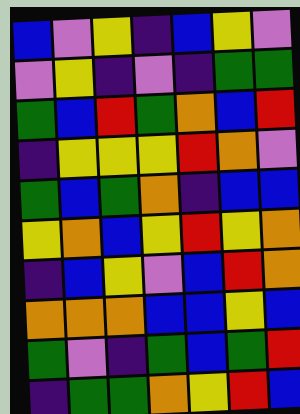[["blue", "violet", "yellow", "indigo", "blue", "yellow", "violet"], ["violet", "yellow", "indigo", "violet", "indigo", "green", "green"], ["green", "blue", "red", "green", "orange", "blue", "red"], ["indigo", "yellow", "yellow", "yellow", "red", "orange", "violet"], ["green", "blue", "green", "orange", "indigo", "blue", "blue"], ["yellow", "orange", "blue", "yellow", "red", "yellow", "orange"], ["indigo", "blue", "yellow", "violet", "blue", "red", "orange"], ["orange", "orange", "orange", "blue", "blue", "yellow", "blue"], ["green", "violet", "indigo", "green", "blue", "green", "red"], ["indigo", "green", "green", "orange", "yellow", "red", "blue"]]